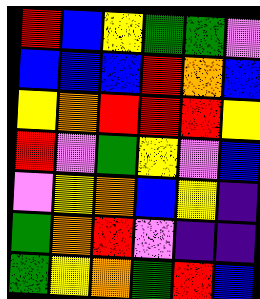[["red", "blue", "yellow", "green", "green", "violet"], ["blue", "blue", "blue", "red", "orange", "blue"], ["yellow", "orange", "red", "red", "red", "yellow"], ["red", "violet", "green", "yellow", "violet", "blue"], ["violet", "yellow", "orange", "blue", "yellow", "indigo"], ["green", "orange", "red", "violet", "indigo", "indigo"], ["green", "yellow", "orange", "green", "red", "blue"]]